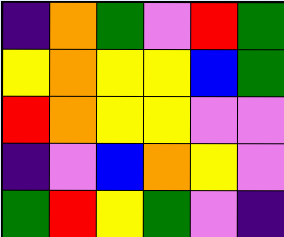[["indigo", "orange", "green", "violet", "red", "green"], ["yellow", "orange", "yellow", "yellow", "blue", "green"], ["red", "orange", "yellow", "yellow", "violet", "violet"], ["indigo", "violet", "blue", "orange", "yellow", "violet"], ["green", "red", "yellow", "green", "violet", "indigo"]]